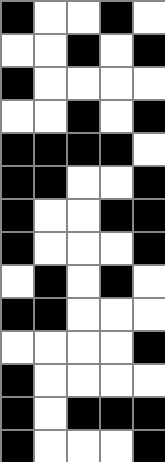[["black", "white", "white", "black", "white"], ["white", "white", "black", "white", "black"], ["black", "white", "white", "white", "white"], ["white", "white", "black", "white", "black"], ["black", "black", "black", "black", "white"], ["black", "black", "white", "white", "black"], ["black", "white", "white", "black", "black"], ["black", "white", "white", "white", "black"], ["white", "black", "white", "black", "white"], ["black", "black", "white", "white", "white"], ["white", "white", "white", "white", "black"], ["black", "white", "white", "white", "white"], ["black", "white", "black", "black", "black"], ["black", "white", "white", "white", "black"]]